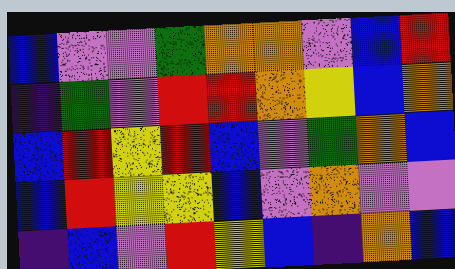[["blue", "violet", "violet", "green", "orange", "orange", "violet", "blue", "red"], ["indigo", "green", "violet", "red", "red", "orange", "yellow", "blue", "orange"], ["blue", "red", "yellow", "red", "blue", "violet", "green", "orange", "blue"], ["blue", "red", "yellow", "yellow", "blue", "violet", "orange", "violet", "violet"], ["indigo", "blue", "violet", "red", "yellow", "blue", "indigo", "orange", "blue"]]